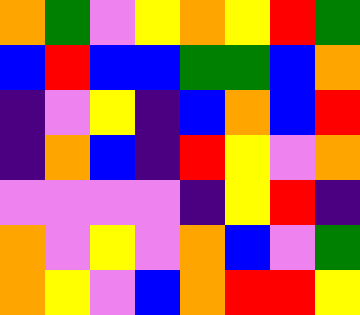[["orange", "green", "violet", "yellow", "orange", "yellow", "red", "green"], ["blue", "red", "blue", "blue", "green", "green", "blue", "orange"], ["indigo", "violet", "yellow", "indigo", "blue", "orange", "blue", "red"], ["indigo", "orange", "blue", "indigo", "red", "yellow", "violet", "orange"], ["violet", "violet", "violet", "violet", "indigo", "yellow", "red", "indigo"], ["orange", "violet", "yellow", "violet", "orange", "blue", "violet", "green"], ["orange", "yellow", "violet", "blue", "orange", "red", "red", "yellow"]]